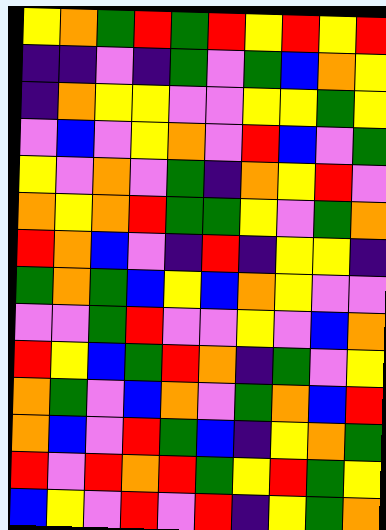[["yellow", "orange", "green", "red", "green", "red", "yellow", "red", "yellow", "red"], ["indigo", "indigo", "violet", "indigo", "green", "violet", "green", "blue", "orange", "yellow"], ["indigo", "orange", "yellow", "yellow", "violet", "violet", "yellow", "yellow", "green", "yellow"], ["violet", "blue", "violet", "yellow", "orange", "violet", "red", "blue", "violet", "green"], ["yellow", "violet", "orange", "violet", "green", "indigo", "orange", "yellow", "red", "violet"], ["orange", "yellow", "orange", "red", "green", "green", "yellow", "violet", "green", "orange"], ["red", "orange", "blue", "violet", "indigo", "red", "indigo", "yellow", "yellow", "indigo"], ["green", "orange", "green", "blue", "yellow", "blue", "orange", "yellow", "violet", "violet"], ["violet", "violet", "green", "red", "violet", "violet", "yellow", "violet", "blue", "orange"], ["red", "yellow", "blue", "green", "red", "orange", "indigo", "green", "violet", "yellow"], ["orange", "green", "violet", "blue", "orange", "violet", "green", "orange", "blue", "red"], ["orange", "blue", "violet", "red", "green", "blue", "indigo", "yellow", "orange", "green"], ["red", "violet", "red", "orange", "red", "green", "yellow", "red", "green", "yellow"], ["blue", "yellow", "violet", "red", "violet", "red", "indigo", "yellow", "green", "orange"]]